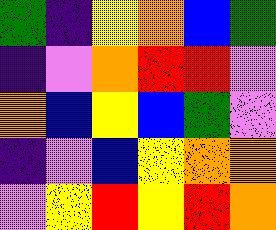[["green", "indigo", "yellow", "orange", "blue", "green"], ["indigo", "violet", "orange", "red", "red", "violet"], ["orange", "blue", "yellow", "blue", "green", "violet"], ["indigo", "violet", "blue", "yellow", "orange", "orange"], ["violet", "yellow", "red", "yellow", "red", "orange"]]